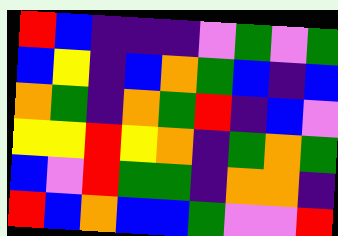[["red", "blue", "indigo", "indigo", "indigo", "violet", "green", "violet", "green"], ["blue", "yellow", "indigo", "blue", "orange", "green", "blue", "indigo", "blue"], ["orange", "green", "indigo", "orange", "green", "red", "indigo", "blue", "violet"], ["yellow", "yellow", "red", "yellow", "orange", "indigo", "green", "orange", "green"], ["blue", "violet", "red", "green", "green", "indigo", "orange", "orange", "indigo"], ["red", "blue", "orange", "blue", "blue", "green", "violet", "violet", "red"]]